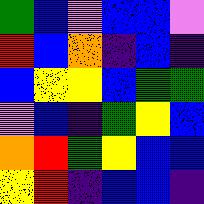[["green", "blue", "violet", "blue", "blue", "violet"], ["red", "blue", "orange", "indigo", "blue", "indigo"], ["blue", "yellow", "yellow", "blue", "green", "green"], ["violet", "blue", "indigo", "green", "yellow", "blue"], ["orange", "red", "green", "yellow", "blue", "blue"], ["yellow", "red", "indigo", "blue", "blue", "indigo"]]